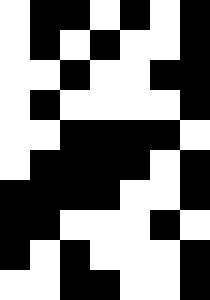[["white", "black", "black", "white", "black", "white", "black"], ["white", "black", "white", "black", "white", "white", "black"], ["white", "white", "black", "white", "white", "black", "black"], ["white", "black", "white", "white", "white", "white", "black"], ["white", "white", "black", "black", "black", "black", "white"], ["white", "black", "black", "black", "black", "white", "black"], ["black", "black", "black", "black", "white", "white", "black"], ["black", "black", "white", "white", "white", "black", "white"], ["black", "white", "black", "white", "white", "white", "black"], ["white", "white", "black", "black", "white", "white", "black"]]